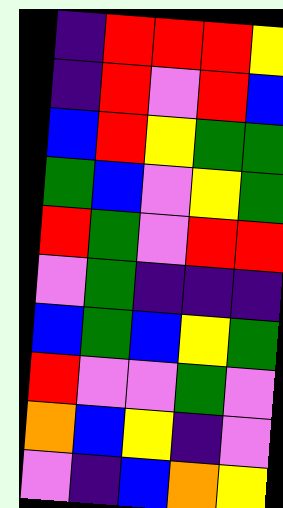[["indigo", "red", "red", "red", "yellow"], ["indigo", "red", "violet", "red", "blue"], ["blue", "red", "yellow", "green", "green"], ["green", "blue", "violet", "yellow", "green"], ["red", "green", "violet", "red", "red"], ["violet", "green", "indigo", "indigo", "indigo"], ["blue", "green", "blue", "yellow", "green"], ["red", "violet", "violet", "green", "violet"], ["orange", "blue", "yellow", "indigo", "violet"], ["violet", "indigo", "blue", "orange", "yellow"]]